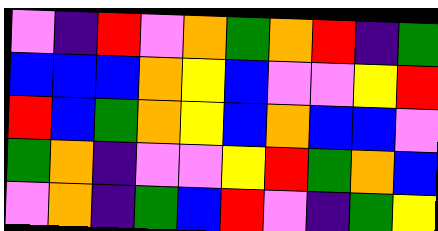[["violet", "indigo", "red", "violet", "orange", "green", "orange", "red", "indigo", "green"], ["blue", "blue", "blue", "orange", "yellow", "blue", "violet", "violet", "yellow", "red"], ["red", "blue", "green", "orange", "yellow", "blue", "orange", "blue", "blue", "violet"], ["green", "orange", "indigo", "violet", "violet", "yellow", "red", "green", "orange", "blue"], ["violet", "orange", "indigo", "green", "blue", "red", "violet", "indigo", "green", "yellow"]]